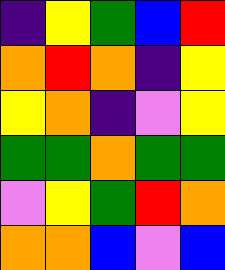[["indigo", "yellow", "green", "blue", "red"], ["orange", "red", "orange", "indigo", "yellow"], ["yellow", "orange", "indigo", "violet", "yellow"], ["green", "green", "orange", "green", "green"], ["violet", "yellow", "green", "red", "orange"], ["orange", "orange", "blue", "violet", "blue"]]